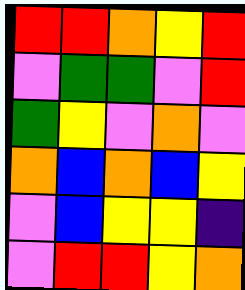[["red", "red", "orange", "yellow", "red"], ["violet", "green", "green", "violet", "red"], ["green", "yellow", "violet", "orange", "violet"], ["orange", "blue", "orange", "blue", "yellow"], ["violet", "blue", "yellow", "yellow", "indigo"], ["violet", "red", "red", "yellow", "orange"]]